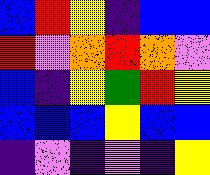[["blue", "red", "yellow", "indigo", "blue", "blue"], ["red", "violet", "orange", "red", "orange", "violet"], ["blue", "indigo", "yellow", "green", "red", "yellow"], ["blue", "blue", "blue", "yellow", "blue", "blue"], ["indigo", "violet", "indigo", "violet", "indigo", "yellow"]]